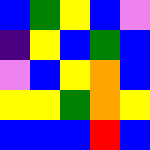[["blue", "green", "yellow", "blue", "violet"], ["indigo", "yellow", "blue", "green", "blue"], ["violet", "blue", "yellow", "orange", "blue"], ["yellow", "yellow", "green", "orange", "yellow"], ["blue", "blue", "blue", "red", "blue"]]